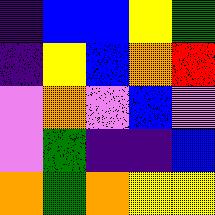[["indigo", "blue", "blue", "yellow", "green"], ["indigo", "yellow", "blue", "orange", "red"], ["violet", "orange", "violet", "blue", "violet"], ["violet", "green", "indigo", "indigo", "blue"], ["orange", "green", "orange", "yellow", "yellow"]]